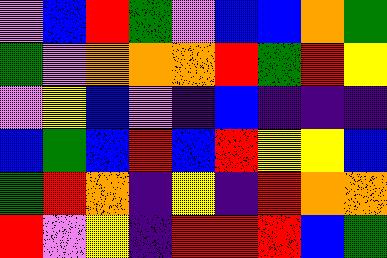[["violet", "blue", "red", "green", "violet", "blue", "blue", "orange", "green"], ["green", "violet", "orange", "orange", "orange", "red", "green", "red", "yellow"], ["violet", "yellow", "blue", "violet", "indigo", "blue", "indigo", "indigo", "indigo"], ["blue", "green", "blue", "red", "blue", "red", "yellow", "yellow", "blue"], ["green", "red", "orange", "indigo", "yellow", "indigo", "red", "orange", "orange"], ["red", "violet", "yellow", "indigo", "red", "red", "red", "blue", "green"]]